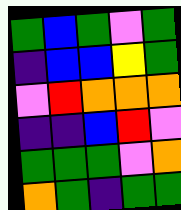[["green", "blue", "green", "violet", "green"], ["indigo", "blue", "blue", "yellow", "green"], ["violet", "red", "orange", "orange", "orange"], ["indigo", "indigo", "blue", "red", "violet"], ["green", "green", "green", "violet", "orange"], ["orange", "green", "indigo", "green", "green"]]